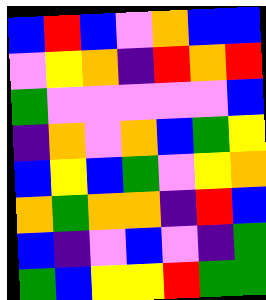[["blue", "red", "blue", "violet", "orange", "blue", "blue"], ["violet", "yellow", "orange", "indigo", "red", "orange", "red"], ["green", "violet", "violet", "violet", "violet", "violet", "blue"], ["indigo", "orange", "violet", "orange", "blue", "green", "yellow"], ["blue", "yellow", "blue", "green", "violet", "yellow", "orange"], ["orange", "green", "orange", "orange", "indigo", "red", "blue"], ["blue", "indigo", "violet", "blue", "violet", "indigo", "green"], ["green", "blue", "yellow", "yellow", "red", "green", "green"]]